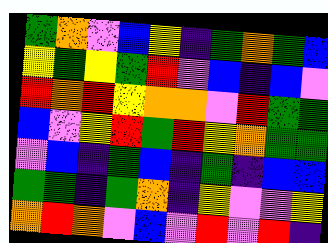[["green", "orange", "violet", "blue", "yellow", "indigo", "green", "orange", "green", "blue"], ["yellow", "green", "yellow", "green", "red", "violet", "blue", "indigo", "blue", "violet"], ["red", "orange", "red", "yellow", "orange", "orange", "violet", "red", "green", "green"], ["blue", "violet", "yellow", "red", "green", "red", "yellow", "orange", "green", "green"], ["violet", "blue", "indigo", "green", "blue", "indigo", "green", "indigo", "blue", "blue"], ["green", "green", "indigo", "green", "orange", "indigo", "yellow", "violet", "violet", "yellow"], ["orange", "red", "orange", "violet", "blue", "violet", "red", "violet", "red", "indigo"]]